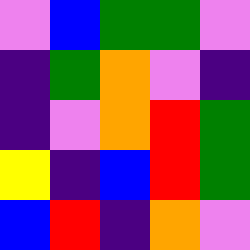[["violet", "blue", "green", "green", "violet"], ["indigo", "green", "orange", "violet", "indigo"], ["indigo", "violet", "orange", "red", "green"], ["yellow", "indigo", "blue", "red", "green"], ["blue", "red", "indigo", "orange", "violet"]]